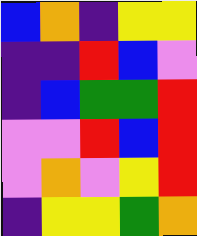[["blue", "orange", "indigo", "yellow", "yellow"], ["indigo", "indigo", "red", "blue", "violet"], ["indigo", "blue", "green", "green", "red"], ["violet", "violet", "red", "blue", "red"], ["violet", "orange", "violet", "yellow", "red"], ["indigo", "yellow", "yellow", "green", "orange"]]